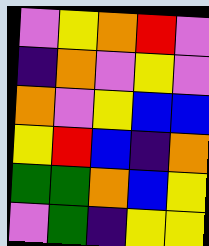[["violet", "yellow", "orange", "red", "violet"], ["indigo", "orange", "violet", "yellow", "violet"], ["orange", "violet", "yellow", "blue", "blue"], ["yellow", "red", "blue", "indigo", "orange"], ["green", "green", "orange", "blue", "yellow"], ["violet", "green", "indigo", "yellow", "yellow"]]